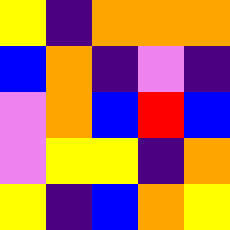[["yellow", "indigo", "orange", "orange", "orange"], ["blue", "orange", "indigo", "violet", "indigo"], ["violet", "orange", "blue", "red", "blue"], ["violet", "yellow", "yellow", "indigo", "orange"], ["yellow", "indigo", "blue", "orange", "yellow"]]